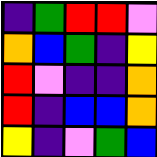[["indigo", "green", "red", "red", "violet"], ["orange", "blue", "green", "indigo", "yellow"], ["red", "violet", "indigo", "indigo", "orange"], ["red", "indigo", "blue", "blue", "orange"], ["yellow", "indigo", "violet", "green", "blue"]]